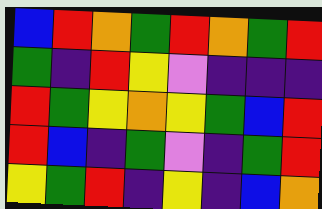[["blue", "red", "orange", "green", "red", "orange", "green", "red"], ["green", "indigo", "red", "yellow", "violet", "indigo", "indigo", "indigo"], ["red", "green", "yellow", "orange", "yellow", "green", "blue", "red"], ["red", "blue", "indigo", "green", "violet", "indigo", "green", "red"], ["yellow", "green", "red", "indigo", "yellow", "indigo", "blue", "orange"]]